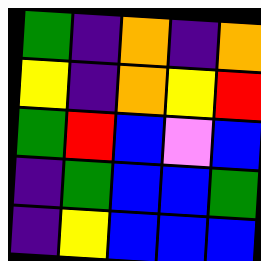[["green", "indigo", "orange", "indigo", "orange"], ["yellow", "indigo", "orange", "yellow", "red"], ["green", "red", "blue", "violet", "blue"], ["indigo", "green", "blue", "blue", "green"], ["indigo", "yellow", "blue", "blue", "blue"]]